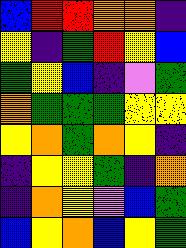[["blue", "red", "red", "orange", "orange", "indigo"], ["yellow", "indigo", "green", "red", "yellow", "blue"], ["green", "yellow", "blue", "indigo", "violet", "green"], ["orange", "green", "green", "green", "yellow", "yellow"], ["yellow", "orange", "green", "orange", "yellow", "indigo"], ["indigo", "yellow", "yellow", "green", "indigo", "orange"], ["indigo", "orange", "yellow", "violet", "blue", "green"], ["blue", "yellow", "orange", "blue", "yellow", "green"]]